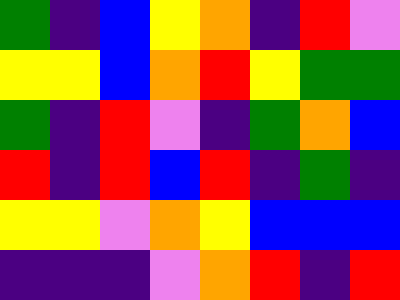[["green", "indigo", "blue", "yellow", "orange", "indigo", "red", "violet"], ["yellow", "yellow", "blue", "orange", "red", "yellow", "green", "green"], ["green", "indigo", "red", "violet", "indigo", "green", "orange", "blue"], ["red", "indigo", "red", "blue", "red", "indigo", "green", "indigo"], ["yellow", "yellow", "violet", "orange", "yellow", "blue", "blue", "blue"], ["indigo", "indigo", "indigo", "violet", "orange", "red", "indigo", "red"]]